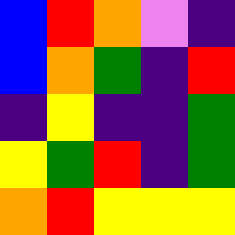[["blue", "red", "orange", "violet", "indigo"], ["blue", "orange", "green", "indigo", "red"], ["indigo", "yellow", "indigo", "indigo", "green"], ["yellow", "green", "red", "indigo", "green"], ["orange", "red", "yellow", "yellow", "yellow"]]